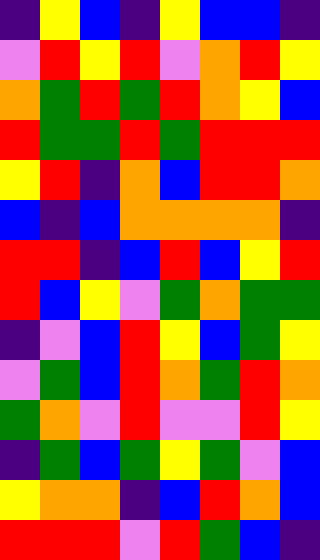[["indigo", "yellow", "blue", "indigo", "yellow", "blue", "blue", "indigo"], ["violet", "red", "yellow", "red", "violet", "orange", "red", "yellow"], ["orange", "green", "red", "green", "red", "orange", "yellow", "blue"], ["red", "green", "green", "red", "green", "red", "red", "red"], ["yellow", "red", "indigo", "orange", "blue", "red", "red", "orange"], ["blue", "indigo", "blue", "orange", "orange", "orange", "orange", "indigo"], ["red", "red", "indigo", "blue", "red", "blue", "yellow", "red"], ["red", "blue", "yellow", "violet", "green", "orange", "green", "green"], ["indigo", "violet", "blue", "red", "yellow", "blue", "green", "yellow"], ["violet", "green", "blue", "red", "orange", "green", "red", "orange"], ["green", "orange", "violet", "red", "violet", "violet", "red", "yellow"], ["indigo", "green", "blue", "green", "yellow", "green", "violet", "blue"], ["yellow", "orange", "orange", "indigo", "blue", "red", "orange", "blue"], ["red", "red", "red", "violet", "red", "green", "blue", "indigo"]]